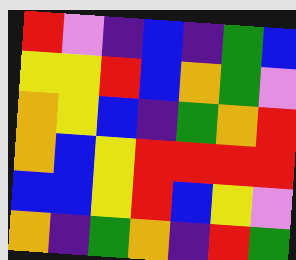[["red", "violet", "indigo", "blue", "indigo", "green", "blue"], ["yellow", "yellow", "red", "blue", "orange", "green", "violet"], ["orange", "yellow", "blue", "indigo", "green", "orange", "red"], ["orange", "blue", "yellow", "red", "red", "red", "red"], ["blue", "blue", "yellow", "red", "blue", "yellow", "violet"], ["orange", "indigo", "green", "orange", "indigo", "red", "green"]]